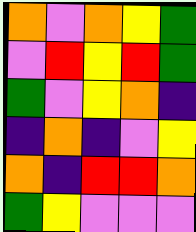[["orange", "violet", "orange", "yellow", "green"], ["violet", "red", "yellow", "red", "green"], ["green", "violet", "yellow", "orange", "indigo"], ["indigo", "orange", "indigo", "violet", "yellow"], ["orange", "indigo", "red", "red", "orange"], ["green", "yellow", "violet", "violet", "violet"]]